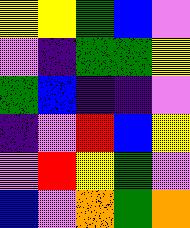[["yellow", "yellow", "green", "blue", "violet"], ["violet", "indigo", "green", "green", "yellow"], ["green", "blue", "indigo", "indigo", "violet"], ["indigo", "violet", "red", "blue", "yellow"], ["violet", "red", "yellow", "green", "violet"], ["blue", "violet", "orange", "green", "orange"]]